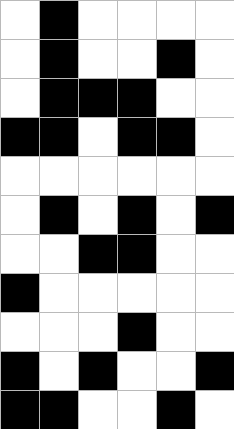[["white", "black", "white", "white", "white", "white"], ["white", "black", "white", "white", "black", "white"], ["white", "black", "black", "black", "white", "white"], ["black", "black", "white", "black", "black", "white"], ["white", "white", "white", "white", "white", "white"], ["white", "black", "white", "black", "white", "black"], ["white", "white", "black", "black", "white", "white"], ["black", "white", "white", "white", "white", "white"], ["white", "white", "white", "black", "white", "white"], ["black", "white", "black", "white", "white", "black"], ["black", "black", "white", "white", "black", "white"]]